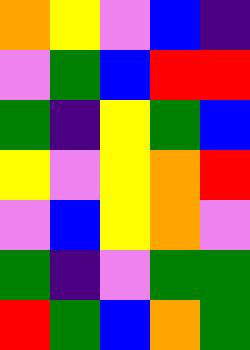[["orange", "yellow", "violet", "blue", "indigo"], ["violet", "green", "blue", "red", "red"], ["green", "indigo", "yellow", "green", "blue"], ["yellow", "violet", "yellow", "orange", "red"], ["violet", "blue", "yellow", "orange", "violet"], ["green", "indigo", "violet", "green", "green"], ["red", "green", "blue", "orange", "green"]]